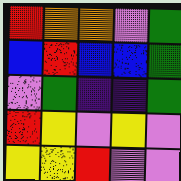[["red", "orange", "orange", "violet", "green"], ["blue", "red", "blue", "blue", "green"], ["violet", "green", "indigo", "indigo", "green"], ["red", "yellow", "violet", "yellow", "violet"], ["yellow", "yellow", "red", "violet", "violet"]]